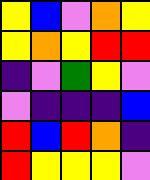[["yellow", "blue", "violet", "orange", "yellow"], ["yellow", "orange", "yellow", "red", "red"], ["indigo", "violet", "green", "yellow", "violet"], ["violet", "indigo", "indigo", "indigo", "blue"], ["red", "blue", "red", "orange", "indigo"], ["red", "yellow", "yellow", "yellow", "violet"]]